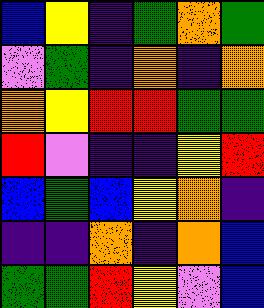[["blue", "yellow", "indigo", "green", "orange", "green"], ["violet", "green", "indigo", "orange", "indigo", "orange"], ["orange", "yellow", "red", "red", "green", "green"], ["red", "violet", "indigo", "indigo", "yellow", "red"], ["blue", "green", "blue", "yellow", "orange", "indigo"], ["indigo", "indigo", "orange", "indigo", "orange", "blue"], ["green", "green", "red", "yellow", "violet", "blue"]]